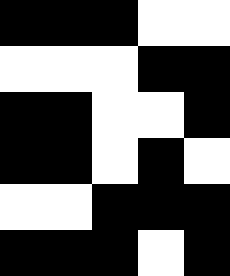[["black", "black", "black", "white", "white"], ["white", "white", "white", "black", "black"], ["black", "black", "white", "white", "black"], ["black", "black", "white", "black", "white"], ["white", "white", "black", "black", "black"], ["black", "black", "black", "white", "black"]]